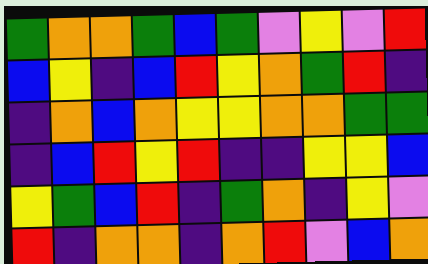[["green", "orange", "orange", "green", "blue", "green", "violet", "yellow", "violet", "red"], ["blue", "yellow", "indigo", "blue", "red", "yellow", "orange", "green", "red", "indigo"], ["indigo", "orange", "blue", "orange", "yellow", "yellow", "orange", "orange", "green", "green"], ["indigo", "blue", "red", "yellow", "red", "indigo", "indigo", "yellow", "yellow", "blue"], ["yellow", "green", "blue", "red", "indigo", "green", "orange", "indigo", "yellow", "violet"], ["red", "indigo", "orange", "orange", "indigo", "orange", "red", "violet", "blue", "orange"]]